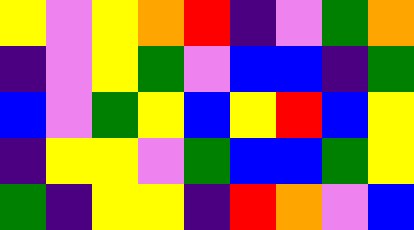[["yellow", "violet", "yellow", "orange", "red", "indigo", "violet", "green", "orange"], ["indigo", "violet", "yellow", "green", "violet", "blue", "blue", "indigo", "green"], ["blue", "violet", "green", "yellow", "blue", "yellow", "red", "blue", "yellow"], ["indigo", "yellow", "yellow", "violet", "green", "blue", "blue", "green", "yellow"], ["green", "indigo", "yellow", "yellow", "indigo", "red", "orange", "violet", "blue"]]